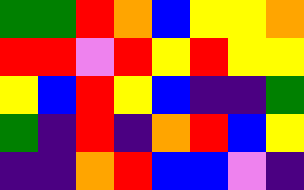[["green", "green", "red", "orange", "blue", "yellow", "yellow", "orange"], ["red", "red", "violet", "red", "yellow", "red", "yellow", "yellow"], ["yellow", "blue", "red", "yellow", "blue", "indigo", "indigo", "green"], ["green", "indigo", "red", "indigo", "orange", "red", "blue", "yellow"], ["indigo", "indigo", "orange", "red", "blue", "blue", "violet", "indigo"]]